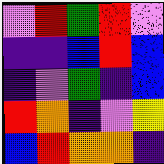[["violet", "red", "green", "red", "violet"], ["indigo", "indigo", "blue", "red", "blue"], ["indigo", "violet", "green", "indigo", "blue"], ["red", "orange", "indigo", "violet", "yellow"], ["blue", "red", "orange", "orange", "indigo"]]